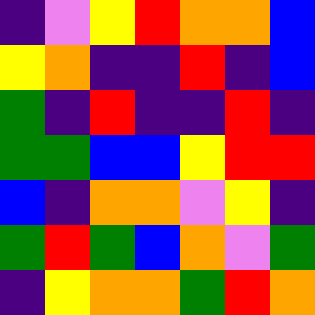[["indigo", "violet", "yellow", "red", "orange", "orange", "blue"], ["yellow", "orange", "indigo", "indigo", "red", "indigo", "blue"], ["green", "indigo", "red", "indigo", "indigo", "red", "indigo"], ["green", "green", "blue", "blue", "yellow", "red", "red"], ["blue", "indigo", "orange", "orange", "violet", "yellow", "indigo"], ["green", "red", "green", "blue", "orange", "violet", "green"], ["indigo", "yellow", "orange", "orange", "green", "red", "orange"]]